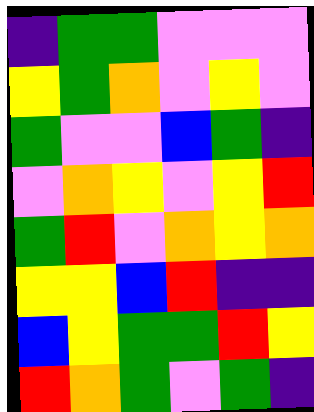[["indigo", "green", "green", "violet", "violet", "violet"], ["yellow", "green", "orange", "violet", "yellow", "violet"], ["green", "violet", "violet", "blue", "green", "indigo"], ["violet", "orange", "yellow", "violet", "yellow", "red"], ["green", "red", "violet", "orange", "yellow", "orange"], ["yellow", "yellow", "blue", "red", "indigo", "indigo"], ["blue", "yellow", "green", "green", "red", "yellow"], ["red", "orange", "green", "violet", "green", "indigo"]]